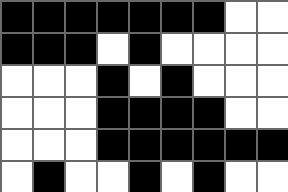[["black", "black", "black", "black", "black", "black", "black", "white", "white"], ["black", "black", "black", "white", "black", "white", "white", "white", "white"], ["white", "white", "white", "black", "white", "black", "white", "white", "white"], ["white", "white", "white", "black", "black", "black", "black", "white", "white"], ["white", "white", "white", "black", "black", "black", "black", "black", "black"], ["white", "black", "white", "white", "black", "white", "black", "white", "white"]]